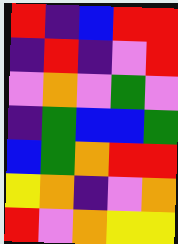[["red", "indigo", "blue", "red", "red"], ["indigo", "red", "indigo", "violet", "red"], ["violet", "orange", "violet", "green", "violet"], ["indigo", "green", "blue", "blue", "green"], ["blue", "green", "orange", "red", "red"], ["yellow", "orange", "indigo", "violet", "orange"], ["red", "violet", "orange", "yellow", "yellow"]]